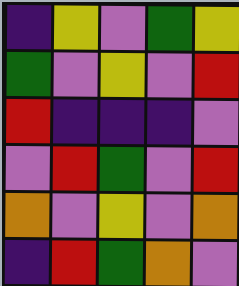[["indigo", "yellow", "violet", "green", "yellow"], ["green", "violet", "yellow", "violet", "red"], ["red", "indigo", "indigo", "indigo", "violet"], ["violet", "red", "green", "violet", "red"], ["orange", "violet", "yellow", "violet", "orange"], ["indigo", "red", "green", "orange", "violet"]]